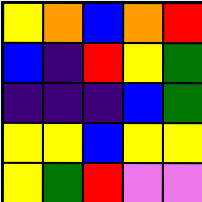[["yellow", "orange", "blue", "orange", "red"], ["blue", "indigo", "red", "yellow", "green"], ["indigo", "indigo", "indigo", "blue", "green"], ["yellow", "yellow", "blue", "yellow", "yellow"], ["yellow", "green", "red", "violet", "violet"]]